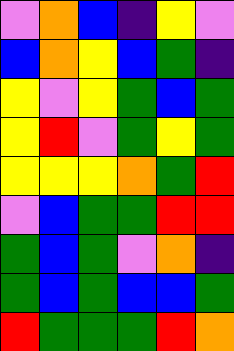[["violet", "orange", "blue", "indigo", "yellow", "violet"], ["blue", "orange", "yellow", "blue", "green", "indigo"], ["yellow", "violet", "yellow", "green", "blue", "green"], ["yellow", "red", "violet", "green", "yellow", "green"], ["yellow", "yellow", "yellow", "orange", "green", "red"], ["violet", "blue", "green", "green", "red", "red"], ["green", "blue", "green", "violet", "orange", "indigo"], ["green", "blue", "green", "blue", "blue", "green"], ["red", "green", "green", "green", "red", "orange"]]